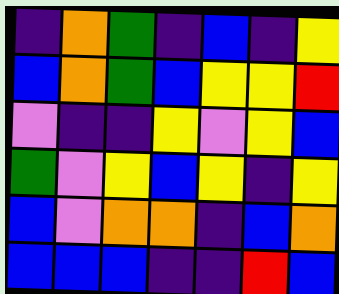[["indigo", "orange", "green", "indigo", "blue", "indigo", "yellow"], ["blue", "orange", "green", "blue", "yellow", "yellow", "red"], ["violet", "indigo", "indigo", "yellow", "violet", "yellow", "blue"], ["green", "violet", "yellow", "blue", "yellow", "indigo", "yellow"], ["blue", "violet", "orange", "orange", "indigo", "blue", "orange"], ["blue", "blue", "blue", "indigo", "indigo", "red", "blue"]]